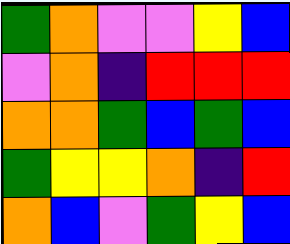[["green", "orange", "violet", "violet", "yellow", "blue"], ["violet", "orange", "indigo", "red", "red", "red"], ["orange", "orange", "green", "blue", "green", "blue"], ["green", "yellow", "yellow", "orange", "indigo", "red"], ["orange", "blue", "violet", "green", "yellow", "blue"]]